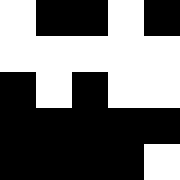[["white", "black", "black", "white", "black"], ["white", "white", "white", "white", "white"], ["black", "white", "black", "white", "white"], ["black", "black", "black", "black", "black"], ["black", "black", "black", "black", "white"]]